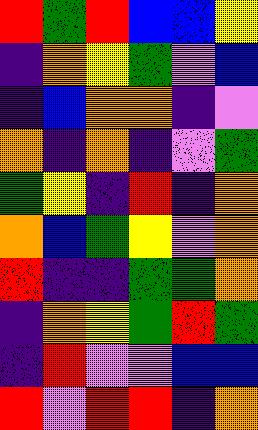[["red", "green", "red", "blue", "blue", "yellow"], ["indigo", "orange", "yellow", "green", "violet", "blue"], ["indigo", "blue", "orange", "orange", "indigo", "violet"], ["orange", "indigo", "orange", "indigo", "violet", "green"], ["green", "yellow", "indigo", "red", "indigo", "orange"], ["orange", "blue", "green", "yellow", "violet", "orange"], ["red", "indigo", "indigo", "green", "green", "orange"], ["indigo", "orange", "yellow", "green", "red", "green"], ["indigo", "red", "violet", "violet", "blue", "blue"], ["red", "violet", "red", "red", "indigo", "orange"]]